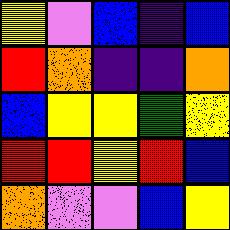[["yellow", "violet", "blue", "indigo", "blue"], ["red", "orange", "indigo", "indigo", "orange"], ["blue", "yellow", "yellow", "green", "yellow"], ["red", "red", "yellow", "red", "blue"], ["orange", "violet", "violet", "blue", "yellow"]]